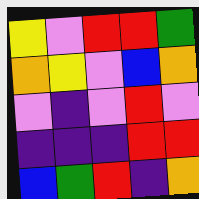[["yellow", "violet", "red", "red", "green"], ["orange", "yellow", "violet", "blue", "orange"], ["violet", "indigo", "violet", "red", "violet"], ["indigo", "indigo", "indigo", "red", "red"], ["blue", "green", "red", "indigo", "orange"]]